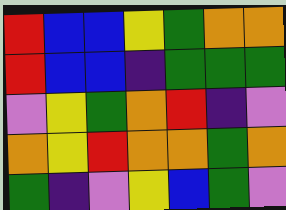[["red", "blue", "blue", "yellow", "green", "orange", "orange"], ["red", "blue", "blue", "indigo", "green", "green", "green"], ["violet", "yellow", "green", "orange", "red", "indigo", "violet"], ["orange", "yellow", "red", "orange", "orange", "green", "orange"], ["green", "indigo", "violet", "yellow", "blue", "green", "violet"]]